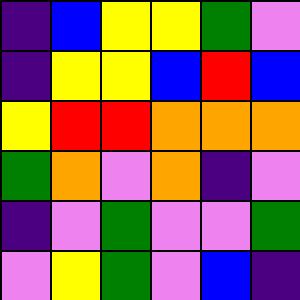[["indigo", "blue", "yellow", "yellow", "green", "violet"], ["indigo", "yellow", "yellow", "blue", "red", "blue"], ["yellow", "red", "red", "orange", "orange", "orange"], ["green", "orange", "violet", "orange", "indigo", "violet"], ["indigo", "violet", "green", "violet", "violet", "green"], ["violet", "yellow", "green", "violet", "blue", "indigo"]]